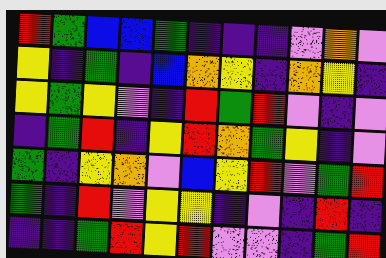[["red", "green", "blue", "blue", "green", "indigo", "indigo", "indigo", "violet", "orange", "violet"], ["yellow", "indigo", "green", "indigo", "blue", "orange", "yellow", "indigo", "orange", "yellow", "indigo"], ["yellow", "green", "yellow", "violet", "indigo", "red", "green", "red", "violet", "indigo", "violet"], ["indigo", "green", "red", "indigo", "yellow", "red", "orange", "green", "yellow", "indigo", "violet"], ["green", "indigo", "yellow", "orange", "violet", "blue", "yellow", "red", "violet", "green", "red"], ["green", "indigo", "red", "violet", "yellow", "yellow", "indigo", "violet", "indigo", "red", "indigo"], ["indigo", "indigo", "green", "red", "yellow", "red", "violet", "violet", "indigo", "green", "red"]]